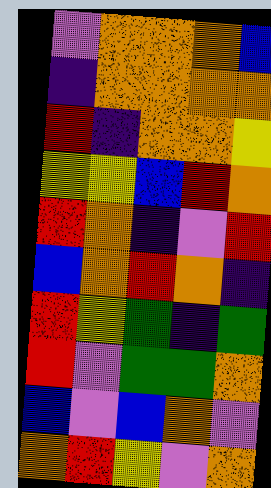[["violet", "orange", "orange", "orange", "blue"], ["indigo", "orange", "orange", "orange", "orange"], ["red", "indigo", "orange", "orange", "yellow"], ["yellow", "yellow", "blue", "red", "orange"], ["red", "orange", "indigo", "violet", "red"], ["blue", "orange", "red", "orange", "indigo"], ["red", "yellow", "green", "indigo", "green"], ["red", "violet", "green", "green", "orange"], ["blue", "violet", "blue", "orange", "violet"], ["orange", "red", "yellow", "violet", "orange"]]